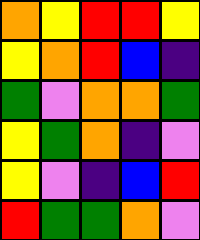[["orange", "yellow", "red", "red", "yellow"], ["yellow", "orange", "red", "blue", "indigo"], ["green", "violet", "orange", "orange", "green"], ["yellow", "green", "orange", "indigo", "violet"], ["yellow", "violet", "indigo", "blue", "red"], ["red", "green", "green", "orange", "violet"]]